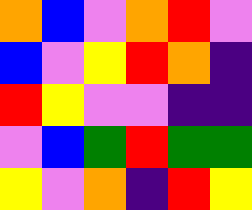[["orange", "blue", "violet", "orange", "red", "violet"], ["blue", "violet", "yellow", "red", "orange", "indigo"], ["red", "yellow", "violet", "violet", "indigo", "indigo"], ["violet", "blue", "green", "red", "green", "green"], ["yellow", "violet", "orange", "indigo", "red", "yellow"]]